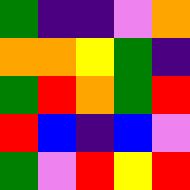[["green", "indigo", "indigo", "violet", "orange"], ["orange", "orange", "yellow", "green", "indigo"], ["green", "red", "orange", "green", "red"], ["red", "blue", "indigo", "blue", "violet"], ["green", "violet", "red", "yellow", "red"]]